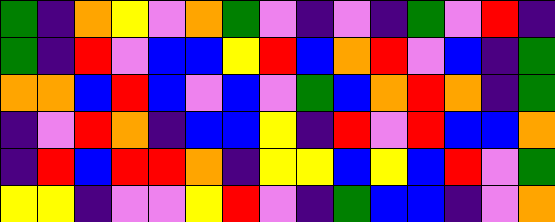[["green", "indigo", "orange", "yellow", "violet", "orange", "green", "violet", "indigo", "violet", "indigo", "green", "violet", "red", "indigo"], ["green", "indigo", "red", "violet", "blue", "blue", "yellow", "red", "blue", "orange", "red", "violet", "blue", "indigo", "green"], ["orange", "orange", "blue", "red", "blue", "violet", "blue", "violet", "green", "blue", "orange", "red", "orange", "indigo", "green"], ["indigo", "violet", "red", "orange", "indigo", "blue", "blue", "yellow", "indigo", "red", "violet", "red", "blue", "blue", "orange"], ["indigo", "red", "blue", "red", "red", "orange", "indigo", "yellow", "yellow", "blue", "yellow", "blue", "red", "violet", "green"], ["yellow", "yellow", "indigo", "violet", "violet", "yellow", "red", "violet", "indigo", "green", "blue", "blue", "indigo", "violet", "orange"]]